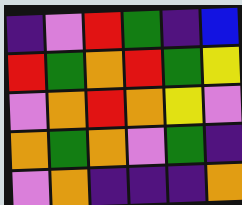[["indigo", "violet", "red", "green", "indigo", "blue"], ["red", "green", "orange", "red", "green", "yellow"], ["violet", "orange", "red", "orange", "yellow", "violet"], ["orange", "green", "orange", "violet", "green", "indigo"], ["violet", "orange", "indigo", "indigo", "indigo", "orange"]]